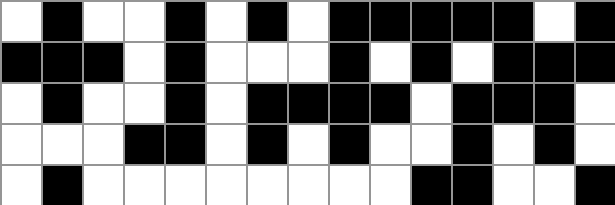[["white", "black", "white", "white", "black", "white", "black", "white", "black", "black", "black", "black", "black", "white", "black"], ["black", "black", "black", "white", "black", "white", "white", "white", "black", "white", "black", "white", "black", "black", "black"], ["white", "black", "white", "white", "black", "white", "black", "black", "black", "black", "white", "black", "black", "black", "white"], ["white", "white", "white", "black", "black", "white", "black", "white", "black", "white", "white", "black", "white", "black", "white"], ["white", "black", "white", "white", "white", "white", "white", "white", "white", "white", "black", "black", "white", "white", "black"]]